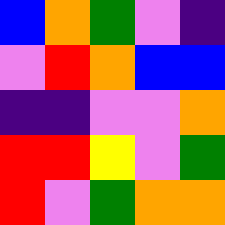[["blue", "orange", "green", "violet", "indigo"], ["violet", "red", "orange", "blue", "blue"], ["indigo", "indigo", "violet", "violet", "orange"], ["red", "red", "yellow", "violet", "green"], ["red", "violet", "green", "orange", "orange"]]